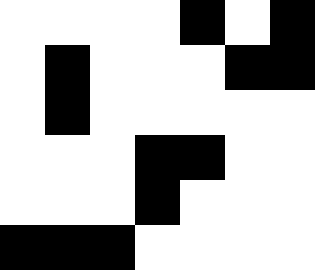[["white", "white", "white", "white", "black", "white", "black"], ["white", "black", "white", "white", "white", "black", "black"], ["white", "black", "white", "white", "white", "white", "white"], ["white", "white", "white", "black", "black", "white", "white"], ["white", "white", "white", "black", "white", "white", "white"], ["black", "black", "black", "white", "white", "white", "white"]]